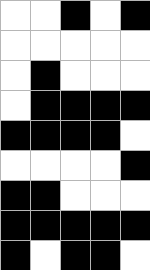[["white", "white", "black", "white", "black"], ["white", "white", "white", "white", "white"], ["white", "black", "white", "white", "white"], ["white", "black", "black", "black", "black"], ["black", "black", "black", "black", "white"], ["white", "white", "white", "white", "black"], ["black", "black", "white", "white", "white"], ["black", "black", "black", "black", "black"], ["black", "white", "black", "black", "white"]]